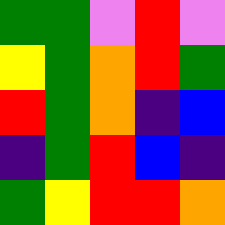[["green", "green", "violet", "red", "violet"], ["yellow", "green", "orange", "red", "green"], ["red", "green", "orange", "indigo", "blue"], ["indigo", "green", "red", "blue", "indigo"], ["green", "yellow", "red", "red", "orange"]]